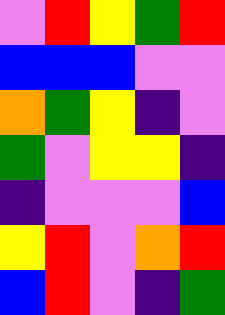[["violet", "red", "yellow", "green", "red"], ["blue", "blue", "blue", "violet", "violet"], ["orange", "green", "yellow", "indigo", "violet"], ["green", "violet", "yellow", "yellow", "indigo"], ["indigo", "violet", "violet", "violet", "blue"], ["yellow", "red", "violet", "orange", "red"], ["blue", "red", "violet", "indigo", "green"]]